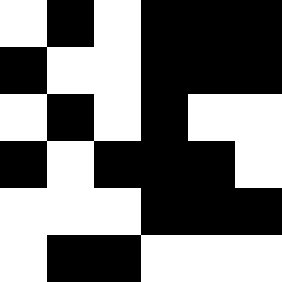[["white", "black", "white", "black", "black", "black"], ["black", "white", "white", "black", "black", "black"], ["white", "black", "white", "black", "white", "white"], ["black", "white", "black", "black", "black", "white"], ["white", "white", "white", "black", "black", "black"], ["white", "black", "black", "white", "white", "white"]]